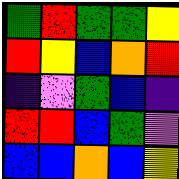[["green", "red", "green", "green", "yellow"], ["red", "yellow", "blue", "orange", "red"], ["indigo", "violet", "green", "blue", "indigo"], ["red", "red", "blue", "green", "violet"], ["blue", "blue", "orange", "blue", "yellow"]]